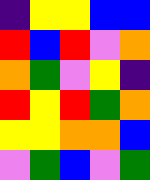[["indigo", "yellow", "yellow", "blue", "blue"], ["red", "blue", "red", "violet", "orange"], ["orange", "green", "violet", "yellow", "indigo"], ["red", "yellow", "red", "green", "orange"], ["yellow", "yellow", "orange", "orange", "blue"], ["violet", "green", "blue", "violet", "green"]]